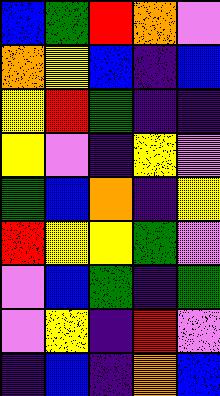[["blue", "green", "red", "orange", "violet"], ["orange", "yellow", "blue", "indigo", "blue"], ["yellow", "red", "green", "indigo", "indigo"], ["yellow", "violet", "indigo", "yellow", "violet"], ["green", "blue", "orange", "indigo", "yellow"], ["red", "yellow", "yellow", "green", "violet"], ["violet", "blue", "green", "indigo", "green"], ["violet", "yellow", "indigo", "red", "violet"], ["indigo", "blue", "indigo", "orange", "blue"]]